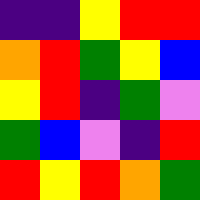[["indigo", "indigo", "yellow", "red", "red"], ["orange", "red", "green", "yellow", "blue"], ["yellow", "red", "indigo", "green", "violet"], ["green", "blue", "violet", "indigo", "red"], ["red", "yellow", "red", "orange", "green"]]